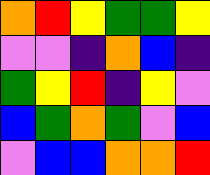[["orange", "red", "yellow", "green", "green", "yellow"], ["violet", "violet", "indigo", "orange", "blue", "indigo"], ["green", "yellow", "red", "indigo", "yellow", "violet"], ["blue", "green", "orange", "green", "violet", "blue"], ["violet", "blue", "blue", "orange", "orange", "red"]]